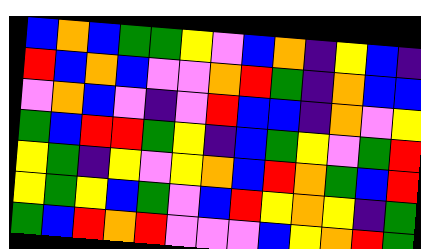[["blue", "orange", "blue", "green", "green", "yellow", "violet", "blue", "orange", "indigo", "yellow", "blue", "indigo"], ["red", "blue", "orange", "blue", "violet", "violet", "orange", "red", "green", "indigo", "orange", "blue", "blue"], ["violet", "orange", "blue", "violet", "indigo", "violet", "red", "blue", "blue", "indigo", "orange", "violet", "yellow"], ["green", "blue", "red", "red", "green", "yellow", "indigo", "blue", "green", "yellow", "violet", "green", "red"], ["yellow", "green", "indigo", "yellow", "violet", "yellow", "orange", "blue", "red", "orange", "green", "blue", "red"], ["yellow", "green", "yellow", "blue", "green", "violet", "blue", "red", "yellow", "orange", "yellow", "indigo", "green"], ["green", "blue", "red", "orange", "red", "violet", "violet", "violet", "blue", "yellow", "orange", "red", "green"]]